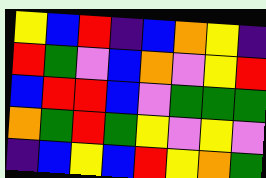[["yellow", "blue", "red", "indigo", "blue", "orange", "yellow", "indigo"], ["red", "green", "violet", "blue", "orange", "violet", "yellow", "red"], ["blue", "red", "red", "blue", "violet", "green", "green", "green"], ["orange", "green", "red", "green", "yellow", "violet", "yellow", "violet"], ["indigo", "blue", "yellow", "blue", "red", "yellow", "orange", "green"]]